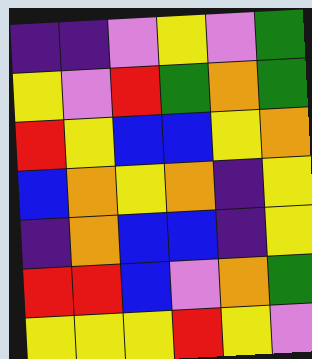[["indigo", "indigo", "violet", "yellow", "violet", "green"], ["yellow", "violet", "red", "green", "orange", "green"], ["red", "yellow", "blue", "blue", "yellow", "orange"], ["blue", "orange", "yellow", "orange", "indigo", "yellow"], ["indigo", "orange", "blue", "blue", "indigo", "yellow"], ["red", "red", "blue", "violet", "orange", "green"], ["yellow", "yellow", "yellow", "red", "yellow", "violet"]]